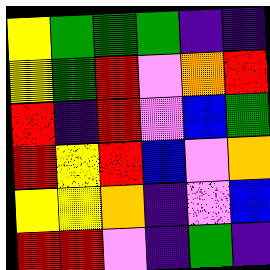[["yellow", "green", "green", "green", "indigo", "indigo"], ["yellow", "green", "red", "violet", "orange", "red"], ["red", "indigo", "red", "violet", "blue", "green"], ["red", "yellow", "red", "blue", "violet", "orange"], ["yellow", "yellow", "orange", "indigo", "violet", "blue"], ["red", "red", "violet", "indigo", "green", "indigo"]]